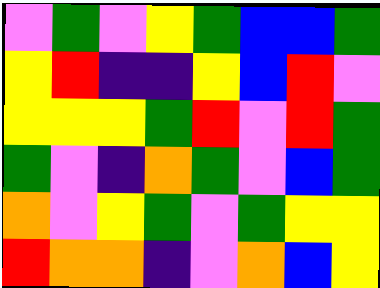[["violet", "green", "violet", "yellow", "green", "blue", "blue", "green"], ["yellow", "red", "indigo", "indigo", "yellow", "blue", "red", "violet"], ["yellow", "yellow", "yellow", "green", "red", "violet", "red", "green"], ["green", "violet", "indigo", "orange", "green", "violet", "blue", "green"], ["orange", "violet", "yellow", "green", "violet", "green", "yellow", "yellow"], ["red", "orange", "orange", "indigo", "violet", "orange", "blue", "yellow"]]